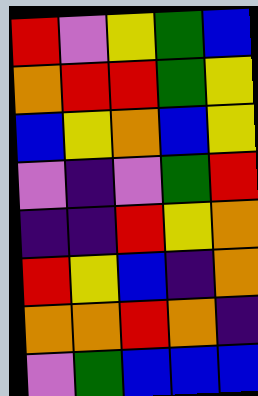[["red", "violet", "yellow", "green", "blue"], ["orange", "red", "red", "green", "yellow"], ["blue", "yellow", "orange", "blue", "yellow"], ["violet", "indigo", "violet", "green", "red"], ["indigo", "indigo", "red", "yellow", "orange"], ["red", "yellow", "blue", "indigo", "orange"], ["orange", "orange", "red", "orange", "indigo"], ["violet", "green", "blue", "blue", "blue"]]